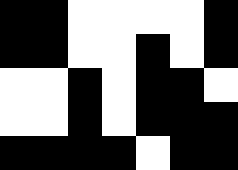[["black", "black", "white", "white", "white", "white", "black"], ["black", "black", "white", "white", "black", "white", "black"], ["white", "white", "black", "white", "black", "black", "white"], ["white", "white", "black", "white", "black", "black", "black"], ["black", "black", "black", "black", "white", "black", "black"]]